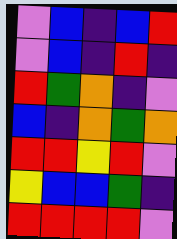[["violet", "blue", "indigo", "blue", "red"], ["violet", "blue", "indigo", "red", "indigo"], ["red", "green", "orange", "indigo", "violet"], ["blue", "indigo", "orange", "green", "orange"], ["red", "red", "yellow", "red", "violet"], ["yellow", "blue", "blue", "green", "indigo"], ["red", "red", "red", "red", "violet"]]